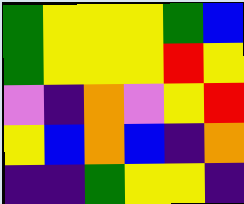[["green", "yellow", "yellow", "yellow", "green", "blue"], ["green", "yellow", "yellow", "yellow", "red", "yellow"], ["violet", "indigo", "orange", "violet", "yellow", "red"], ["yellow", "blue", "orange", "blue", "indigo", "orange"], ["indigo", "indigo", "green", "yellow", "yellow", "indigo"]]